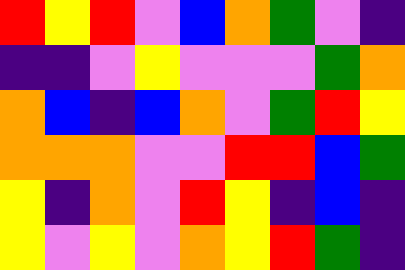[["red", "yellow", "red", "violet", "blue", "orange", "green", "violet", "indigo"], ["indigo", "indigo", "violet", "yellow", "violet", "violet", "violet", "green", "orange"], ["orange", "blue", "indigo", "blue", "orange", "violet", "green", "red", "yellow"], ["orange", "orange", "orange", "violet", "violet", "red", "red", "blue", "green"], ["yellow", "indigo", "orange", "violet", "red", "yellow", "indigo", "blue", "indigo"], ["yellow", "violet", "yellow", "violet", "orange", "yellow", "red", "green", "indigo"]]